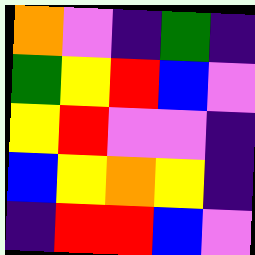[["orange", "violet", "indigo", "green", "indigo"], ["green", "yellow", "red", "blue", "violet"], ["yellow", "red", "violet", "violet", "indigo"], ["blue", "yellow", "orange", "yellow", "indigo"], ["indigo", "red", "red", "blue", "violet"]]